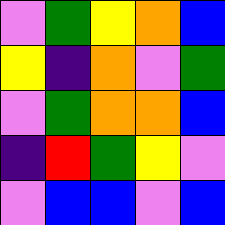[["violet", "green", "yellow", "orange", "blue"], ["yellow", "indigo", "orange", "violet", "green"], ["violet", "green", "orange", "orange", "blue"], ["indigo", "red", "green", "yellow", "violet"], ["violet", "blue", "blue", "violet", "blue"]]